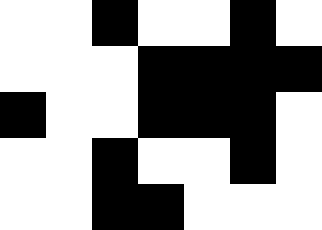[["white", "white", "black", "white", "white", "black", "white"], ["white", "white", "white", "black", "black", "black", "black"], ["black", "white", "white", "black", "black", "black", "white"], ["white", "white", "black", "white", "white", "black", "white"], ["white", "white", "black", "black", "white", "white", "white"]]